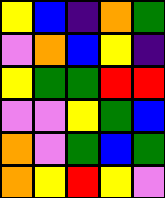[["yellow", "blue", "indigo", "orange", "green"], ["violet", "orange", "blue", "yellow", "indigo"], ["yellow", "green", "green", "red", "red"], ["violet", "violet", "yellow", "green", "blue"], ["orange", "violet", "green", "blue", "green"], ["orange", "yellow", "red", "yellow", "violet"]]